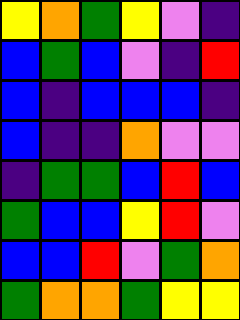[["yellow", "orange", "green", "yellow", "violet", "indigo"], ["blue", "green", "blue", "violet", "indigo", "red"], ["blue", "indigo", "blue", "blue", "blue", "indigo"], ["blue", "indigo", "indigo", "orange", "violet", "violet"], ["indigo", "green", "green", "blue", "red", "blue"], ["green", "blue", "blue", "yellow", "red", "violet"], ["blue", "blue", "red", "violet", "green", "orange"], ["green", "orange", "orange", "green", "yellow", "yellow"]]